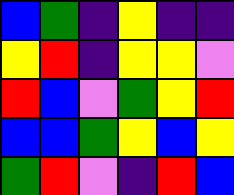[["blue", "green", "indigo", "yellow", "indigo", "indigo"], ["yellow", "red", "indigo", "yellow", "yellow", "violet"], ["red", "blue", "violet", "green", "yellow", "red"], ["blue", "blue", "green", "yellow", "blue", "yellow"], ["green", "red", "violet", "indigo", "red", "blue"]]